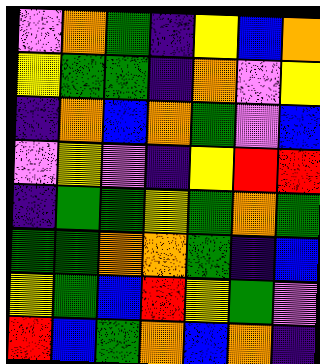[["violet", "orange", "green", "indigo", "yellow", "blue", "orange"], ["yellow", "green", "green", "indigo", "orange", "violet", "yellow"], ["indigo", "orange", "blue", "orange", "green", "violet", "blue"], ["violet", "yellow", "violet", "indigo", "yellow", "red", "red"], ["indigo", "green", "green", "yellow", "green", "orange", "green"], ["green", "green", "orange", "orange", "green", "indigo", "blue"], ["yellow", "green", "blue", "red", "yellow", "green", "violet"], ["red", "blue", "green", "orange", "blue", "orange", "indigo"]]